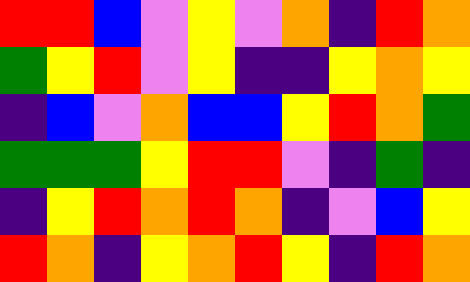[["red", "red", "blue", "violet", "yellow", "violet", "orange", "indigo", "red", "orange"], ["green", "yellow", "red", "violet", "yellow", "indigo", "indigo", "yellow", "orange", "yellow"], ["indigo", "blue", "violet", "orange", "blue", "blue", "yellow", "red", "orange", "green"], ["green", "green", "green", "yellow", "red", "red", "violet", "indigo", "green", "indigo"], ["indigo", "yellow", "red", "orange", "red", "orange", "indigo", "violet", "blue", "yellow"], ["red", "orange", "indigo", "yellow", "orange", "red", "yellow", "indigo", "red", "orange"]]